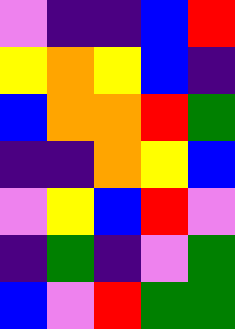[["violet", "indigo", "indigo", "blue", "red"], ["yellow", "orange", "yellow", "blue", "indigo"], ["blue", "orange", "orange", "red", "green"], ["indigo", "indigo", "orange", "yellow", "blue"], ["violet", "yellow", "blue", "red", "violet"], ["indigo", "green", "indigo", "violet", "green"], ["blue", "violet", "red", "green", "green"]]